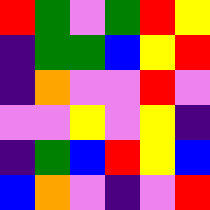[["red", "green", "violet", "green", "red", "yellow"], ["indigo", "green", "green", "blue", "yellow", "red"], ["indigo", "orange", "violet", "violet", "red", "violet"], ["violet", "violet", "yellow", "violet", "yellow", "indigo"], ["indigo", "green", "blue", "red", "yellow", "blue"], ["blue", "orange", "violet", "indigo", "violet", "red"]]